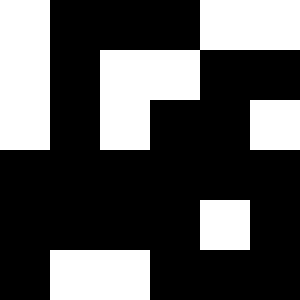[["white", "black", "black", "black", "white", "white"], ["white", "black", "white", "white", "black", "black"], ["white", "black", "white", "black", "black", "white"], ["black", "black", "black", "black", "black", "black"], ["black", "black", "black", "black", "white", "black"], ["black", "white", "white", "black", "black", "black"]]